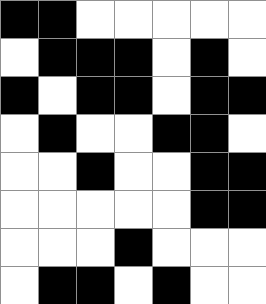[["black", "black", "white", "white", "white", "white", "white"], ["white", "black", "black", "black", "white", "black", "white"], ["black", "white", "black", "black", "white", "black", "black"], ["white", "black", "white", "white", "black", "black", "white"], ["white", "white", "black", "white", "white", "black", "black"], ["white", "white", "white", "white", "white", "black", "black"], ["white", "white", "white", "black", "white", "white", "white"], ["white", "black", "black", "white", "black", "white", "white"]]